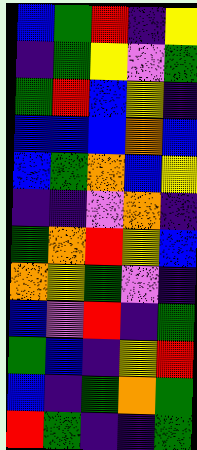[["blue", "green", "red", "indigo", "yellow"], ["indigo", "green", "yellow", "violet", "green"], ["green", "red", "blue", "yellow", "indigo"], ["blue", "blue", "blue", "orange", "blue"], ["blue", "green", "orange", "blue", "yellow"], ["indigo", "indigo", "violet", "orange", "indigo"], ["green", "orange", "red", "yellow", "blue"], ["orange", "yellow", "green", "violet", "indigo"], ["blue", "violet", "red", "indigo", "green"], ["green", "blue", "indigo", "yellow", "red"], ["blue", "indigo", "green", "orange", "green"], ["red", "green", "indigo", "indigo", "green"]]